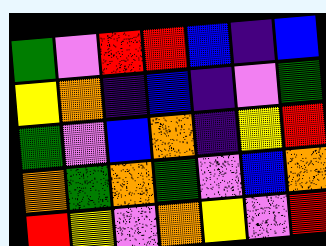[["green", "violet", "red", "red", "blue", "indigo", "blue"], ["yellow", "orange", "indigo", "blue", "indigo", "violet", "green"], ["green", "violet", "blue", "orange", "indigo", "yellow", "red"], ["orange", "green", "orange", "green", "violet", "blue", "orange"], ["red", "yellow", "violet", "orange", "yellow", "violet", "red"]]